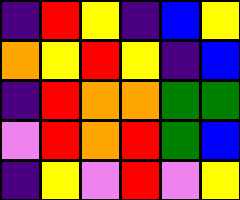[["indigo", "red", "yellow", "indigo", "blue", "yellow"], ["orange", "yellow", "red", "yellow", "indigo", "blue"], ["indigo", "red", "orange", "orange", "green", "green"], ["violet", "red", "orange", "red", "green", "blue"], ["indigo", "yellow", "violet", "red", "violet", "yellow"]]